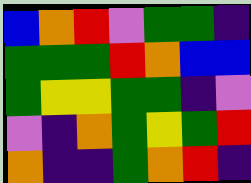[["blue", "orange", "red", "violet", "green", "green", "indigo"], ["green", "green", "green", "red", "orange", "blue", "blue"], ["green", "yellow", "yellow", "green", "green", "indigo", "violet"], ["violet", "indigo", "orange", "green", "yellow", "green", "red"], ["orange", "indigo", "indigo", "green", "orange", "red", "indigo"]]